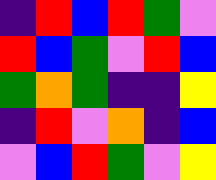[["indigo", "red", "blue", "red", "green", "violet"], ["red", "blue", "green", "violet", "red", "blue"], ["green", "orange", "green", "indigo", "indigo", "yellow"], ["indigo", "red", "violet", "orange", "indigo", "blue"], ["violet", "blue", "red", "green", "violet", "yellow"]]